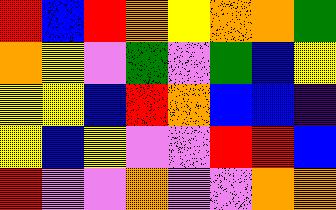[["red", "blue", "red", "orange", "yellow", "orange", "orange", "green"], ["orange", "yellow", "violet", "green", "violet", "green", "blue", "yellow"], ["yellow", "yellow", "blue", "red", "orange", "blue", "blue", "indigo"], ["yellow", "blue", "yellow", "violet", "violet", "red", "red", "blue"], ["red", "violet", "violet", "orange", "violet", "violet", "orange", "orange"]]